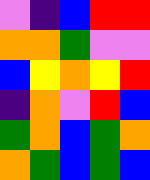[["violet", "indigo", "blue", "red", "red"], ["orange", "orange", "green", "violet", "violet"], ["blue", "yellow", "orange", "yellow", "red"], ["indigo", "orange", "violet", "red", "blue"], ["green", "orange", "blue", "green", "orange"], ["orange", "green", "blue", "green", "blue"]]